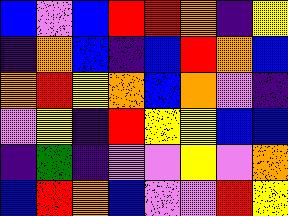[["blue", "violet", "blue", "red", "red", "orange", "indigo", "yellow"], ["indigo", "orange", "blue", "indigo", "blue", "red", "orange", "blue"], ["orange", "red", "yellow", "orange", "blue", "orange", "violet", "indigo"], ["violet", "yellow", "indigo", "red", "yellow", "yellow", "blue", "blue"], ["indigo", "green", "indigo", "violet", "violet", "yellow", "violet", "orange"], ["blue", "red", "orange", "blue", "violet", "violet", "red", "yellow"]]